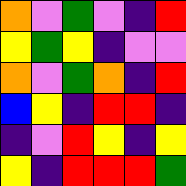[["orange", "violet", "green", "violet", "indigo", "red"], ["yellow", "green", "yellow", "indigo", "violet", "violet"], ["orange", "violet", "green", "orange", "indigo", "red"], ["blue", "yellow", "indigo", "red", "red", "indigo"], ["indigo", "violet", "red", "yellow", "indigo", "yellow"], ["yellow", "indigo", "red", "red", "red", "green"]]